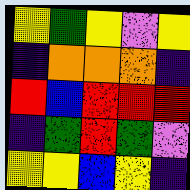[["yellow", "green", "yellow", "violet", "yellow"], ["indigo", "orange", "orange", "orange", "indigo"], ["red", "blue", "red", "red", "red"], ["indigo", "green", "red", "green", "violet"], ["yellow", "yellow", "blue", "yellow", "indigo"]]